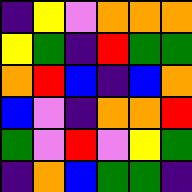[["indigo", "yellow", "violet", "orange", "orange", "orange"], ["yellow", "green", "indigo", "red", "green", "green"], ["orange", "red", "blue", "indigo", "blue", "orange"], ["blue", "violet", "indigo", "orange", "orange", "red"], ["green", "violet", "red", "violet", "yellow", "green"], ["indigo", "orange", "blue", "green", "green", "indigo"]]